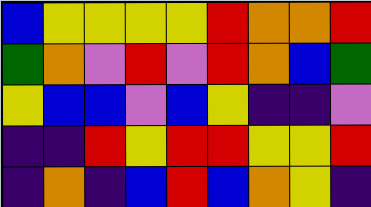[["blue", "yellow", "yellow", "yellow", "yellow", "red", "orange", "orange", "red"], ["green", "orange", "violet", "red", "violet", "red", "orange", "blue", "green"], ["yellow", "blue", "blue", "violet", "blue", "yellow", "indigo", "indigo", "violet"], ["indigo", "indigo", "red", "yellow", "red", "red", "yellow", "yellow", "red"], ["indigo", "orange", "indigo", "blue", "red", "blue", "orange", "yellow", "indigo"]]